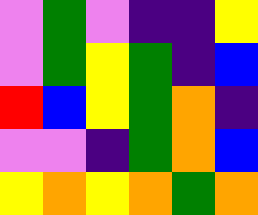[["violet", "green", "violet", "indigo", "indigo", "yellow"], ["violet", "green", "yellow", "green", "indigo", "blue"], ["red", "blue", "yellow", "green", "orange", "indigo"], ["violet", "violet", "indigo", "green", "orange", "blue"], ["yellow", "orange", "yellow", "orange", "green", "orange"]]